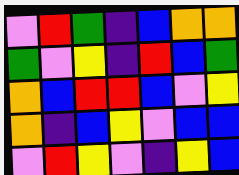[["violet", "red", "green", "indigo", "blue", "orange", "orange"], ["green", "violet", "yellow", "indigo", "red", "blue", "green"], ["orange", "blue", "red", "red", "blue", "violet", "yellow"], ["orange", "indigo", "blue", "yellow", "violet", "blue", "blue"], ["violet", "red", "yellow", "violet", "indigo", "yellow", "blue"]]